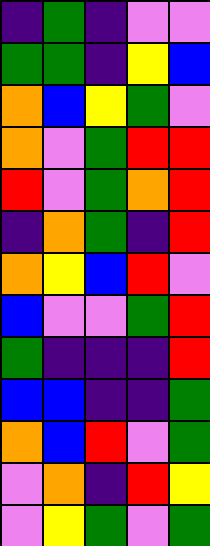[["indigo", "green", "indigo", "violet", "violet"], ["green", "green", "indigo", "yellow", "blue"], ["orange", "blue", "yellow", "green", "violet"], ["orange", "violet", "green", "red", "red"], ["red", "violet", "green", "orange", "red"], ["indigo", "orange", "green", "indigo", "red"], ["orange", "yellow", "blue", "red", "violet"], ["blue", "violet", "violet", "green", "red"], ["green", "indigo", "indigo", "indigo", "red"], ["blue", "blue", "indigo", "indigo", "green"], ["orange", "blue", "red", "violet", "green"], ["violet", "orange", "indigo", "red", "yellow"], ["violet", "yellow", "green", "violet", "green"]]